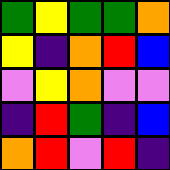[["green", "yellow", "green", "green", "orange"], ["yellow", "indigo", "orange", "red", "blue"], ["violet", "yellow", "orange", "violet", "violet"], ["indigo", "red", "green", "indigo", "blue"], ["orange", "red", "violet", "red", "indigo"]]